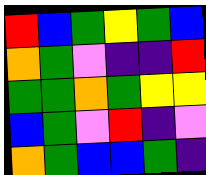[["red", "blue", "green", "yellow", "green", "blue"], ["orange", "green", "violet", "indigo", "indigo", "red"], ["green", "green", "orange", "green", "yellow", "yellow"], ["blue", "green", "violet", "red", "indigo", "violet"], ["orange", "green", "blue", "blue", "green", "indigo"]]